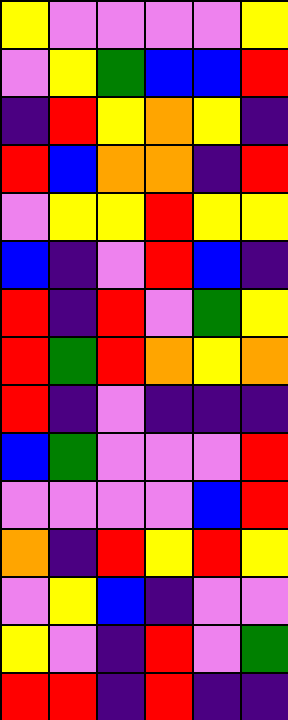[["yellow", "violet", "violet", "violet", "violet", "yellow"], ["violet", "yellow", "green", "blue", "blue", "red"], ["indigo", "red", "yellow", "orange", "yellow", "indigo"], ["red", "blue", "orange", "orange", "indigo", "red"], ["violet", "yellow", "yellow", "red", "yellow", "yellow"], ["blue", "indigo", "violet", "red", "blue", "indigo"], ["red", "indigo", "red", "violet", "green", "yellow"], ["red", "green", "red", "orange", "yellow", "orange"], ["red", "indigo", "violet", "indigo", "indigo", "indigo"], ["blue", "green", "violet", "violet", "violet", "red"], ["violet", "violet", "violet", "violet", "blue", "red"], ["orange", "indigo", "red", "yellow", "red", "yellow"], ["violet", "yellow", "blue", "indigo", "violet", "violet"], ["yellow", "violet", "indigo", "red", "violet", "green"], ["red", "red", "indigo", "red", "indigo", "indigo"]]